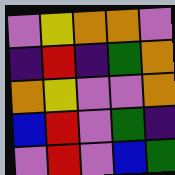[["violet", "yellow", "orange", "orange", "violet"], ["indigo", "red", "indigo", "green", "orange"], ["orange", "yellow", "violet", "violet", "orange"], ["blue", "red", "violet", "green", "indigo"], ["violet", "red", "violet", "blue", "green"]]